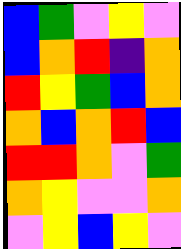[["blue", "green", "violet", "yellow", "violet"], ["blue", "orange", "red", "indigo", "orange"], ["red", "yellow", "green", "blue", "orange"], ["orange", "blue", "orange", "red", "blue"], ["red", "red", "orange", "violet", "green"], ["orange", "yellow", "violet", "violet", "orange"], ["violet", "yellow", "blue", "yellow", "violet"]]